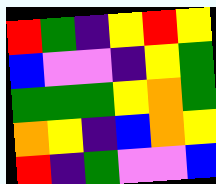[["red", "green", "indigo", "yellow", "red", "yellow"], ["blue", "violet", "violet", "indigo", "yellow", "green"], ["green", "green", "green", "yellow", "orange", "green"], ["orange", "yellow", "indigo", "blue", "orange", "yellow"], ["red", "indigo", "green", "violet", "violet", "blue"]]